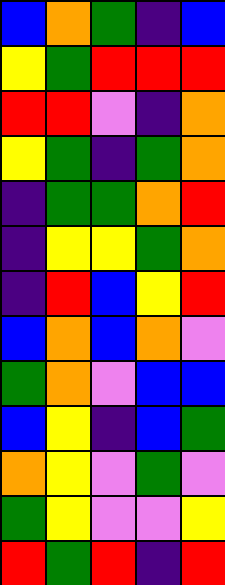[["blue", "orange", "green", "indigo", "blue"], ["yellow", "green", "red", "red", "red"], ["red", "red", "violet", "indigo", "orange"], ["yellow", "green", "indigo", "green", "orange"], ["indigo", "green", "green", "orange", "red"], ["indigo", "yellow", "yellow", "green", "orange"], ["indigo", "red", "blue", "yellow", "red"], ["blue", "orange", "blue", "orange", "violet"], ["green", "orange", "violet", "blue", "blue"], ["blue", "yellow", "indigo", "blue", "green"], ["orange", "yellow", "violet", "green", "violet"], ["green", "yellow", "violet", "violet", "yellow"], ["red", "green", "red", "indigo", "red"]]